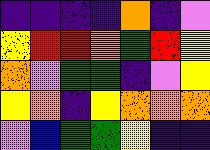[["indigo", "indigo", "indigo", "indigo", "orange", "indigo", "violet"], ["yellow", "red", "red", "orange", "green", "red", "yellow"], ["orange", "violet", "green", "green", "indigo", "violet", "yellow"], ["yellow", "orange", "indigo", "yellow", "orange", "orange", "orange"], ["violet", "blue", "green", "green", "yellow", "indigo", "indigo"]]